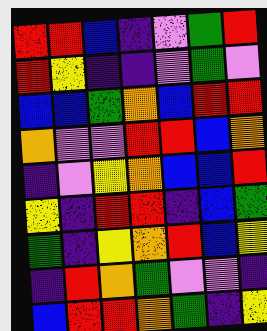[["red", "red", "blue", "indigo", "violet", "green", "red"], ["red", "yellow", "indigo", "indigo", "violet", "green", "violet"], ["blue", "blue", "green", "orange", "blue", "red", "red"], ["orange", "violet", "violet", "red", "red", "blue", "orange"], ["indigo", "violet", "yellow", "orange", "blue", "blue", "red"], ["yellow", "indigo", "red", "red", "indigo", "blue", "green"], ["green", "indigo", "yellow", "orange", "red", "blue", "yellow"], ["indigo", "red", "orange", "green", "violet", "violet", "indigo"], ["blue", "red", "red", "orange", "green", "indigo", "yellow"]]